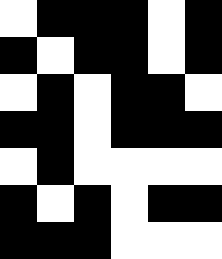[["white", "black", "black", "black", "white", "black"], ["black", "white", "black", "black", "white", "black"], ["white", "black", "white", "black", "black", "white"], ["black", "black", "white", "black", "black", "black"], ["white", "black", "white", "white", "white", "white"], ["black", "white", "black", "white", "black", "black"], ["black", "black", "black", "white", "white", "white"]]